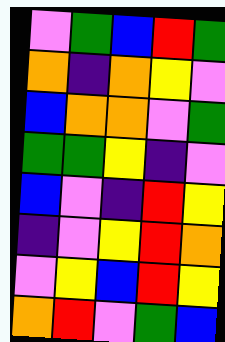[["violet", "green", "blue", "red", "green"], ["orange", "indigo", "orange", "yellow", "violet"], ["blue", "orange", "orange", "violet", "green"], ["green", "green", "yellow", "indigo", "violet"], ["blue", "violet", "indigo", "red", "yellow"], ["indigo", "violet", "yellow", "red", "orange"], ["violet", "yellow", "blue", "red", "yellow"], ["orange", "red", "violet", "green", "blue"]]